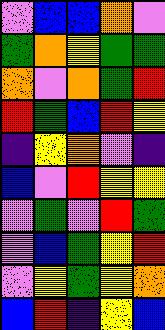[["violet", "blue", "blue", "orange", "violet"], ["green", "orange", "yellow", "green", "green"], ["orange", "violet", "orange", "green", "red"], ["red", "green", "blue", "red", "yellow"], ["indigo", "yellow", "orange", "violet", "indigo"], ["blue", "violet", "red", "yellow", "yellow"], ["violet", "green", "violet", "red", "green"], ["violet", "blue", "green", "yellow", "red"], ["violet", "yellow", "green", "yellow", "orange"], ["blue", "red", "indigo", "yellow", "blue"]]